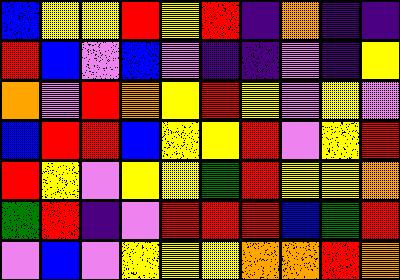[["blue", "yellow", "yellow", "red", "yellow", "red", "indigo", "orange", "indigo", "indigo"], ["red", "blue", "violet", "blue", "violet", "indigo", "indigo", "violet", "indigo", "yellow"], ["orange", "violet", "red", "orange", "yellow", "red", "yellow", "violet", "yellow", "violet"], ["blue", "red", "red", "blue", "yellow", "yellow", "red", "violet", "yellow", "red"], ["red", "yellow", "violet", "yellow", "yellow", "green", "red", "yellow", "yellow", "orange"], ["green", "red", "indigo", "violet", "red", "red", "red", "blue", "green", "red"], ["violet", "blue", "violet", "yellow", "yellow", "yellow", "orange", "orange", "red", "orange"]]